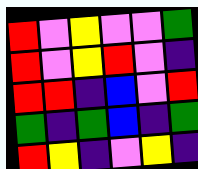[["red", "violet", "yellow", "violet", "violet", "green"], ["red", "violet", "yellow", "red", "violet", "indigo"], ["red", "red", "indigo", "blue", "violet", "red"], ["green", "indigo", "green", "blue", "indigo", "green"], ["red", "yellow", "indigo", "violet", "yellow", "indigo"]]